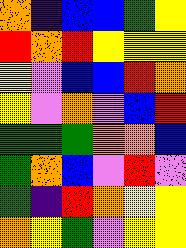[["orange", "indigo", "blue", "blue", "green", "yellow"], ["red", "orange", "red", "yellow", "yellow", "yellow"], ["yellow", "violet", "blue", "blue", "red", "orange"], ["yellow", "violet", "orange", "violet", "blue", "red"], ["green", "green", "green", "orange", "orange", "blue"], ["green", "orange", "blue", "violet", "red", "violet"], ["green", "indigo", "red", "orange", "yellow", "yellow"], ["orange", "yellow", "green", "violet", "yellow", "yellow"]]